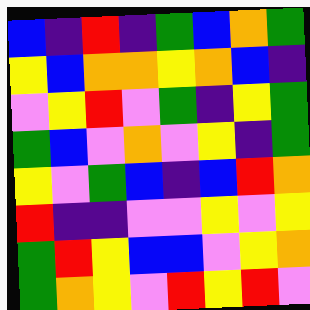[["blue", "indigo", "red", "indigo", "green", "blue", "orange", "green"], ["yellow", "blue", "orange", "orange", "yellow", "orange", "blue", "indigo"], ["violet", "yellow", "red", "violet", "green", "indigo", "yellow", "green"], ["green", "blue", "violet", "orange", "violet", "yellow", "indigo", "green"], ["yellow", "violet", "green", "blue", "indigo", "blue", "red", "orange"], ["red", "indigo", "indigo", "violet", "violet", "yellow", "violet", "yellow"], ["green", "red", "yellow", "blue", "blue", "violet", "yellow", "orange"], ["green", "orange", "yellow", "violet", "red", "yellow", "red", "violet"]]